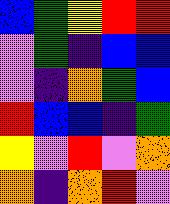[["blue", "green", "yellow", "red", "red"], ["violet", "green", "indigo", "blue", "blue"], ["violet", "indigo", "orange", "green", "blue"], ["red", "blue", "blue", "indigo", "green"], ["yellow", "violet", "red", "violet", "orange"], ["orange", "indigo", "orange", "red", "violet"]]